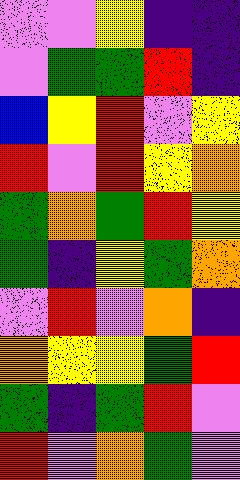[["violet", "violet", "yellow", "indigo", "indigo"], ["violet", "green", "green", "red", "indigo"], ["blue", "yellow", "red", "violet", "yellow"], ["red", "violet", "red", "yellow", "orange"], ["green", "orange", "green", "red", "yellow"], ["green", "indigo", "yellow", "green", "orange"], ["violet", "red", "violet", "orange", "indigo"], ["orange", "yellow", "yellow", "green", "red"], ["green", "indigo", "green", "red", "violet"], ["red", "violet", "orange", "green", "violet"]]